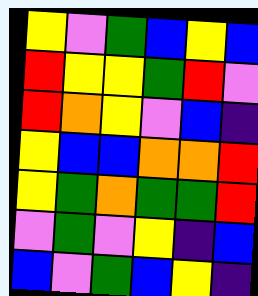[["yellow", "violet", "green", "blue", "yellow", "blue"], ["red", "yellow", "yellow", "green", "red", "violet"], ["red", "orange", "yellow", "violet", "blue", "indigo"], ["yellow", "blue", "blue", "orange", "orange", "red"], ["yellow", "green", "orange", "green", "green", "red"], ["violet", "green", "violet", "yellow", "indigo", "blue"], ["blue", "violet", "green", "blue", "yellow", "indigo"]]